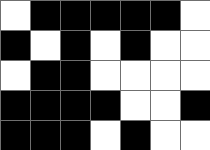[["white", "black", "black", "black", "black", "black", "white"], ["black", "white", "black", "white", "black", "white", "white"], ["white", "black", "black", "white", "white", "white", "white"], ["black", "black", "black", "black", "white", "white", "black"], ["black", "black", "black", "white", "black", "white", "white"]]